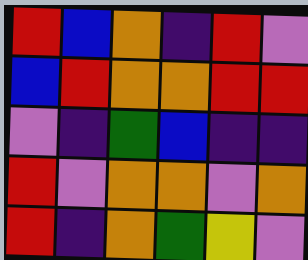[["red", "blue", "orange", "indigo", "red", "violet"], ["blue", "red", "orange", "orange", "red", "red"], ["violet", "indigo", "green", "blue", "indigo", "indigo"], ["red", "violet", "orange", "orange", "violet", "orange"], ["red", "indigo", "orange", "green", "yellow", "violet"]]